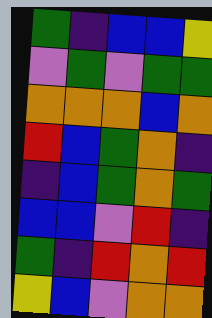[["green", "indigo", "blue", "blue", "yellow"], ["violet", "green", "violet", "green", "green"], ["orange", "orange", "orange", "blue", "orange"], ["red", "blue", "green", "orange", "indigo"], ["indigo", "blue", "green", "orange", "green"], ["blue", "blue", "violet", "red", "indigo"], ["green", "indigo", "red", "orange", "red"], ["yellow", "blue", "violet", "orange", "orange"]]